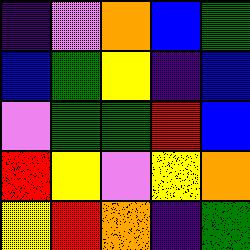[["indigo", "violet", "orange", "blue", "green"], ["blue", "green", "yellow", "indigo", "blue"], ["violet", "green", "green", "red", "blue"], ["red", "yellow", "violet", "yellow", "orange"], ["yellow", "red", "orange", "indigo", "green"]]